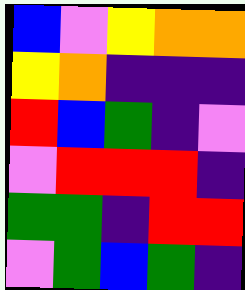[["blue", "violet", "yellow", "orange", "orange"], ["yellow", "orange", "indigo", "indigo", "indigo"], ["red", "blue", "green", "indigo", "violet"], ["violet", "red", "red", "red", "indigo"], ["green", "green", "indigo", "red", "red"], ["violet", "green", "blue", "green", "indigo"]]